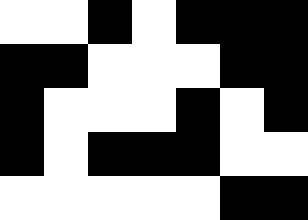[["white", "white", "black", "white", "black", "black", "black"], ["black", "black", "white", "white", "white", "black", "black"], ["black", "white", "white", "white", "black", "white", "black"], ["black", "white", "black", "black", "black", "white", "white"], ["white", "white", "white", "white", "white", "black", "black"]]